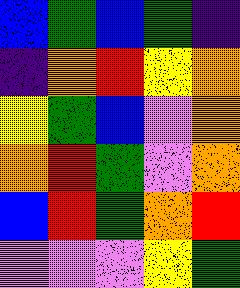[["blue", "green", "blue", "green", "indigo"], ["indigo", "orange", "red", "yellow", "orange"], ["yellow", "green", "blue", "violet", "orange"], ["orange", "red", "green", "violet", "orange"], ["blue", "red", "green", "orange", "red"], ["violet", "violet", "violet", "yellow", "green"]]